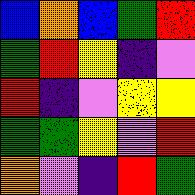[["blue", "orange", "blue", "green", "red"], ["green", "red", "yellow", "indigo", "violet"], ["red", "indigo", "violet", "yellow", "yellow"], ["green", "green", "yellow", "violet", "red"], ["orange", "violet", "indigo", "red", "green"]]